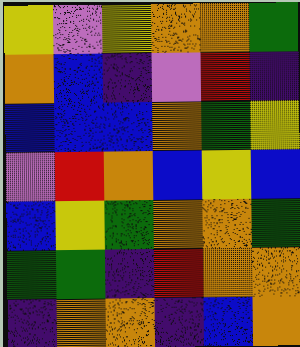[["yellow", "violet", "yellow", "orange", "orange", "green"], ["orange", "blue", "indigo", "violet", "red", "indigo"], ["blue", "blue", "blue", "orange", "green", "yellow"], ["violet", "red", "orange", "blue", "yellow", "blue"], ["blue", "yellow", "green", "orange", "orange", "green"], ["green", "green", "indigo", "red", "orange", "orange"], ["indigo", "orange", "orange", "indigo", "blue", "orange"]]